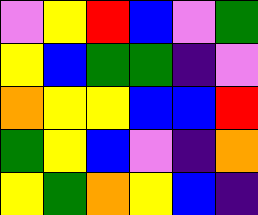[["violet", "yellow", "red", "blue", "violet", "green"], ["yellow", "blue", "green", "green", "indigo", "violet"], ["orange", "yellow", "yellow", "blue", "blue", "red"], ["green", "yellow", "blue", "violet", "indigo", "orange"], ["yellow", "green", "orange", "yellow", "blue", "indigo"]]